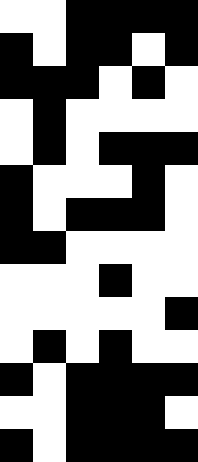[["white", "white", "black", "black", "black", "black"], ["black", "white", "black", "black", "white", "black"], ["black", "black", "black", "white", "black", "white"], ["white", "black", "white", "white", "white", "white"], ["white", "black", "white", "black", "black", "black"], ["black", "white", "white", "white", "black", "white"], ["black", "white", "black", "black", "black", "white"], ["black", "black", "white", "white", "white", "white"], ["white", "white", "white", "black", "white", "white"], ["white", "white", "white", "white", "white", "black"], ["white", "black", "white", "black", "white", "white"], ["black", "white", "black", "black", "black", "black"], ["white", "white", "black", "black", "black", "white"], ["black", "white", "black", "black", "black", "black"]]